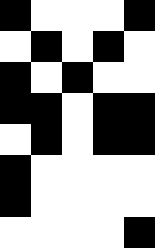[["black", "white", "white", "white", "black"], ["white", "black", "white", "black", "white"], ["black", "white", "black", "white", "white"], ["black", "black", "white", "black", "black"], ["white", "black", "white", "black", "black"], ["black", "white", "white", "white", "white"], ["black", "white", "white", "white", "white"], ["white", "white", "white", "white", "black"]]